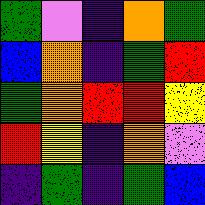[["green", "violet", "indigo", "orange", "green"], ["blue", "orange", "indigo", "green", "red"], ["green", "orange", "red", "red", "yellow"], ["red", "yellow", "indigo", "orange", "violet"], ["indigo", "green", "indigo", "green", "blue"]]